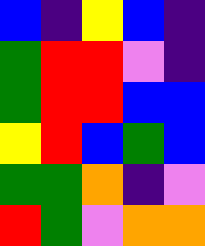[["blue", "indigo", "yellow", "blue", "indigo"], ["green", "red", "red", "violet", "indigo"], ["green", "red", "red", "blue", "blue"], ["yellow", "red", "blue", "green", "blue"], ["green", "green", "orange", "indigo", "violet"], ["red", "green", "violet", "orange", "orange"]]